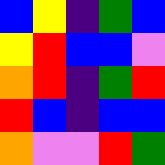[["blue", "yellow", "indigo", "green", "blue"], ["yellow", "red", "blue", "blue", "violet"], ["orange", "red", "indigo", "green", "red"], ["red", "blue", "indigo", "blue", "blue"], ["orange", "violet", "violet", "red", "green"]]